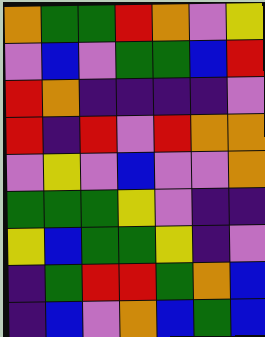[["orange", "green", "green", "red", "orange", "violet", "yellow"], ["violet", "blue", "violet", "green", "green", "blue", "red"], ["red", "orange", "indigo", "indigo", "indigo", "indigo", "violet"], ["red", "indigo", "red", "violet", "red", "orange", "orange"], ["violet", "yellow", "violet", "blue", "violet", "violet", "orange"], ["green", "green", "green", "yellow", "violet", "indigo", "indigo"], ["yellow", "blue", "green", "green", "yellow", "indigo", "violet"], ["indigo", "green", "red", "red", "green", "orange", "blue"], ["indigo", "blue", "violet", "orange", "blue", "green", "blue"]]